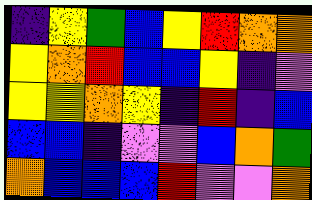[["indigo", "yellow", "green", "blue", "yellow", "red", "orange", "orange"], ["yellow", "orange", "red", "blue", "blue", "yellow", "indigo", "violet"], ["yellow", "yellow", "orange", "yellow", "indigo", "red", "indigo", "blue"], ["blue", "blue", "indigo", "violet", "violet", "blue", "orange", "green"], ["orange", "blue", "blue", "blue", "red", "violet", "violet", "orange"]]